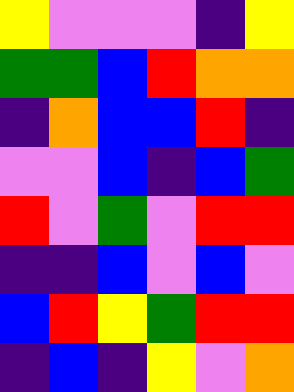[["yellow", "violet", "violet", "violet", "indigo", "yellow"], ["green", "green", "blue", "red", "orange", "orange"], ["indigo", "orange", "blue", "blue", "red", "indigo"], ["violet", "violet", "blue", "indigo", "blue", "green"], ["red", "violet", "green", "violet", "red", "red"], ["indigo", "indigo", "blue", "violet", "blue", "violet"], ["blue", "red", "yellow", "green", "red", "red"], ["indigo", "blue", "indigo", "yellow", "violet", "orange"]]